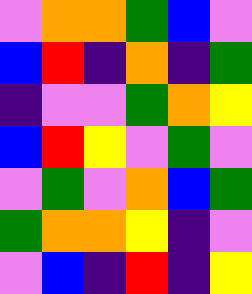[["violet", "orange", "orange", "green", "blue", "violet"], ["blue", "red", "indigo", "orange", "indigo", "green"], ["indigo", "violet", "violet", "green", "orange", "yellow"], ["blue", "red", "yellow", "violet", "green", "violet"], ["violet", "green", "violet", "orange", "blue", "green"], ["green", "orange", "orange", "yellow", "indigo", "violet"], ["violet", "blue", "indigo", "red", "indigo", "yellow"]]